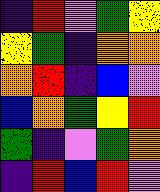[["indigo", "red", "violet", "green", "yellow"], ["yellow", "green", "indigo", "orange", "orange"], ["orange", "red", "indigo", "blue", "violet"], ["blue", "orange", "green", "yellow", "red"], ["green", "indigo", "violet", "green", "orange"], ["indigo", "red", "blue", "red", "violet"]]